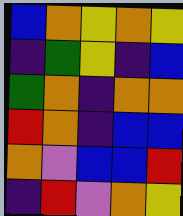[["blue", "orange", "yellow", "orange", "yellow"], ["indigo", "green", "yellow", "indigo", "blue"], ["green", "orange", "indigo", "orange", "orange"], ["red", "orange", "indigo", "blue", "blue"], ["orange", "violet", "blue", "blue", "red"], ["indigo", "red", "violet", "orange", "yellow"]]